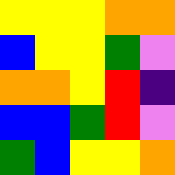[["yellow", "yellow", "yellow", "orange", "orange"], ["blue", "yellow", "yellow", "green", "violet"], ["orange", "orange", "yellow", "red", "indigo"], ["blue", "blue", "green", "red", "violet"], ["green", "blue", "yellow", "yellow", "orange"]]